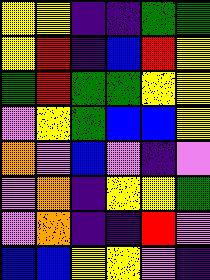[["yellow", "yellow", "indigo", "indigo", "green", "green"], ["yellow", "red", "indigo", "blue", "red", "yellow"], ["green", "red", "green", "green", "yellow", "yellow"], ["violet", "yellow", "green", "blue", "blue", "yellow"], ["orange", "violet", "blue", "violet", "indigo", "violet"], ["violet", "orange", "indigo", "yellow", "yellow", "green"], ["violet", "orange", "indigo", "indigo", "red", "violet"], ["blue", "blue", "yellow", "yellow", "violet", "indigo"]]